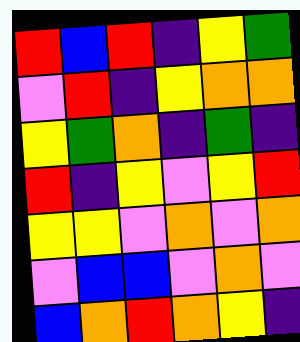[["red", "blue", "red", "indigo", "yellow", "green"], ["violet", "red", "indigo", "yellow", "orange", "orange"], ["yellow", "green", "orange", "indigo", "green", "indigo"], ["red", "indigo", "yellow", "violet", "yellow", "red"], ["yellow", "yellow", "violet", "orange", "violet", "orange"], ["violet", "blue", "blue", "violet", "orange", "violet"], ["blue", "orange", "red", "orange", "yellow", "indigo"]]